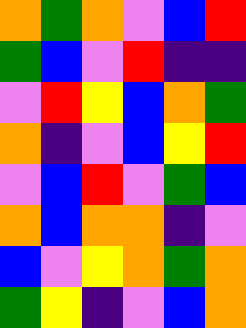[["orange", "green", "orange", "violet", "blue", "red"], ["green", "blue", "violet", "red", "indigo", "indigo"], ["violet", "red", "yellow", "blue", "orange", "green"], ["orange", "indigo", "violet", "blue", "yellow", "red"], ["violet", "blue", "red", "violet", "green", "blue"], ["orange", "blue", "orange", "orange", "indigo", "violet"], ["blue", "violet", "yellow", "orange", "green", "orange"], ["green", "yellow", "indigo", "violet", "blue", "orange"]]